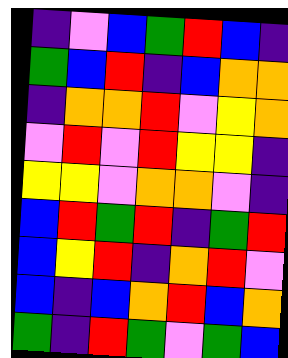[["indigo", "violet", "blue", "green", "red", "blue", "indigo"], ["green", "blue", "red", "indigo", "blue", "orange", "orange"], ["indigo", "orange", "orange", "red", "violet", "yellow", "orange"], ["violet", "red", "violet", "red", "yellow", "yellow", "indigo"], ["yellow", "yellow", "violet", "orange", "orange", "violet", "indigo"], ["blue", "red", "green", "red", "indigo", "green", "red"], ["blue", "yellow", "red", "indigo", "orange", "red", "violet"], ["blue", "indigo", "blue", "orange", "red", "blue", "orange"], ["green", "indigo", "red", "green", "violet", "green", "blue"]]